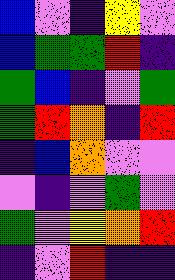[["blue", "violet", "indigo", "yellow", "violet"], ["blue", "green", "green", "red", "indigo"], ["green", "blue", "indigo", "violet", "green"], ["green", "red", "orange", "indigo", "red"], ["indigo", "blue", "orange", "violet", "violet"], ["violet", "indigo", "violet", "green", "violet"], ["green", "violet", "yellow", "orange", "red"], ["indigo", "violet", "red", "indigo", "indigo"]]